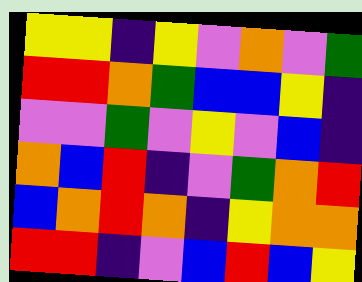[["yellow", "yellow", "indigo", "yellow", "violet", "orange", "violet", "green"], ["red", "red", "orange", "green", "blue", "blue", "yellow", "indigo"], ["violet", "violet", "green", "violet", "yellow", "violet", "blue", "indigo"], ["orange", "blue", "red", "indigo", "violet", "green", "orange", "red"], ["blue", "orange", "red", "orange", "indigo", "yellow", "orange", "orange"], ["red", "red", "indigo", "violet", "blue", "red", "blue", "yellow"]]